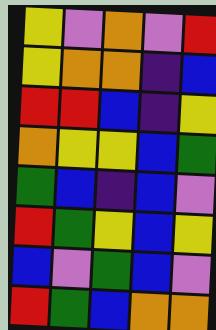[["yellow", "violet", "orange", "violet", "red"], ["yellow", "orange", "orange", "indigo", "blue"], ["red", "red", "blue", "indigo", "yellow"], ["orange", "yellow", "yellow", "blue", "green"], ["green", "blue", "indigo", "blue", "violet"], ["red", "green", "yellow", "blue", "yellow"], ["blue", "violet", "green", "blue", "violet"], ["red", "green", "blue", "orange", "orange"]]